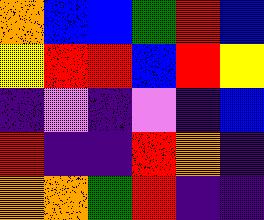[["orange", "blue", "blue", "green", "red", "blue"], ["yellow", "red", "red", "blue", "red", "yellow"], ["indigo", "violet", "indigo", "violet", "indigo", "blue"], ["red", "indigo", "indigo", "red", "orange", "indigo"], ["orange", "orange", "green", "red", "indigo", "indigo"]]